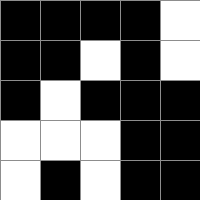[["black", "black", "black", "black", "white"], ["black", "black", "white", "black", "white"], ["black", "white", "black", "black", "black"], ["white", "white", "white", "black", "black"], ["white", "black", "white", "black", "black"]]